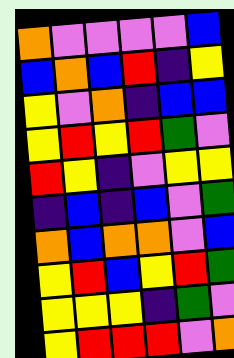[["orange", "violet", "violet", "violet", "violet", "blue"], ["blue", "orange", "blue", "red", "indigo", "yellow"], ["yellow", "violet", "orange", "indigo", "blue", "blue"], ["yellow", "red", "yellow", "red", "green", "violet"], ["red", "yellow", "indigo", "violet", "yellow", "yellow"], ["indigo", "blue", "indigo", "blue", "violet", "green"], ["orange", "blue", "orange", "orange", "violet", "blue"], ["yellow", "red", "blue", "yellow", "red", "green"], ["yellow", "yellow", "yellow", "indigo", "green", "violet"], ["yellow", "red", "red", "red", "violet", "orange"]]